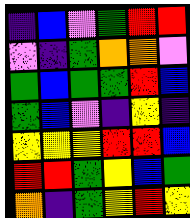[["indigo", "blue", "violet", "green", "red", "red"], ["violet", "indigo", "green", "orange", "orange", "violet"], ["green", "blue", "green", "green", "red", "blue"], ["green", "blue", "violet", "indigo", "yellow", "indigo"], ["yellow", "yellow", "yellow", "red", "red", "blue"], ["red", "red", "green", "yellow", "blue", "green"], ["orange", "indigo", "green", "yellow", "red", "yellow"]]